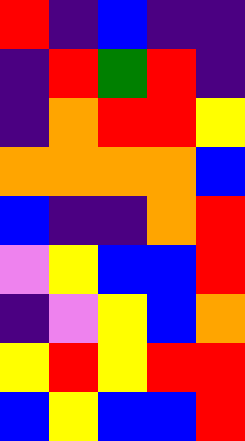[["red", "indigo", "blue", "indigo", "indigo"], ["indigo", "red", "green", "red", "indigo"], ["indigo", "orange", "red", "red", "yellow"], ["orange", "orange", "orange", "orange", "blue"], ["blue", "indigo", "indigo", "orange", "red"], ["violet", "yellow", "blue", "blue", "red"], ["indigo", "violet", "yellow", "blue", "orange"], ["yellow", "red", "yellow", "red", "red"], ["blue", "yellow", "blue", "blue", "red"]]